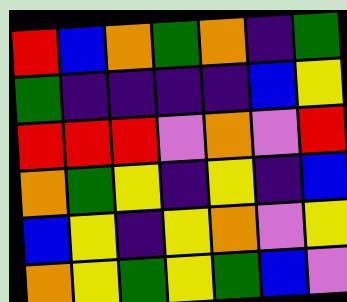[["red", "blue", "orange", "green", "orange", "indigo", "green"], ["green", "indigo", "indigo", "indigo", "indigo", "blue", "yellow"], ["red", "red", "red", "violet", "orange", "violet", "red"], ["orange", "green", "yellow", "indigo", "yellow", "indigo", "blue"], ["blue", "yellow", "indigo", "yellow", "orange", "violet", "yellow"], ["orange", "yellow", "green", "yellow", "green", "blue", "violet"]]